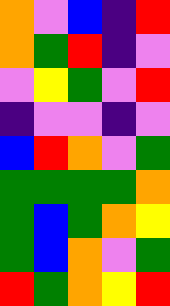[["orange", "violet", "blue", "indigo", "red"], ["orange", "green", "red", "indigo", "violet"], ["violet", "yellow", "green", "violet", "red"], ["indigo", "violet", "violet", "indigo", "violet"], ["blue", "red", "orange", "violet", "green"], ["green", "green", "green", "green", "orange"], ["green", "blue", "green", "orange", "yellow"], ["green", "blue", "orange", "violet", "green"], ["red", "green", "orange", "yellow", "red"]]